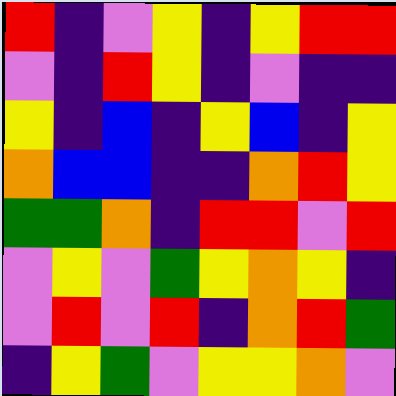[["red", "indigo", "violet", "yellow", "indigo", "yellow", "red", "red"], ["violet", "indigo", "red", "yellow", "indigo", "violet", "indigo", "indigo"], ["yellow", "indigo", "blue", "indigo", "yellow", "blue", "indigo", "yellow"], ["orange", "blue", "blue", "indigo", "indigo", "orange", "red", "yellow"], ["green", "green", "orange", "indigo", "red", "red", "violet", "red"], ["violet", "yellow", "violet", "green", "yellow", "orange", "yellow", "indigo"], ["violet", "red", "violet", "red", "indigo", "orange", "red", "green"], ["indigo", "yellow", "green", "violet", "yellow", "yellow", "orange", "violet"]]